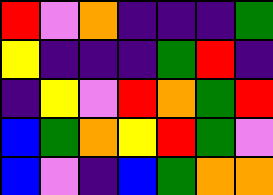[["red", "violet", "orange", "indigo", "indigo", "indigo", "green"], ["yellow", "indigo", "indigo", "indigo", "green", "red", "indigo"], ["indigo", "yellow", "violet", "red", "orange", "green", "red"], ["blue", "green", "orange", "yellow", "red", "green", "violet"], ["blue", "violet", "indigo", "blue", "green", "orange", "orange"]]